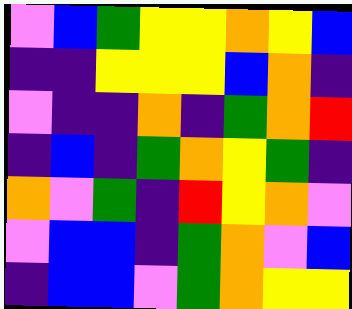[["violet", "blue", "green", "yellow", "yellow", "orange", "yellow", "blue"], ["indigo", "indigo", "yellow", "yellow", "yellow", "blue", "orange", "indigo"], ["violet", "indigo", "indigo", "orange", "indigo", "green", "orange", "red"], ["indigo", "blue", "indigo", "green", "orange", "yellow", "green", "indigo"], ["orange", "violet", "green", "indigo", "red", "yellow", "orange", "violet"], ["violet", "blue", "blue", "indigo", "green", "orange", "violet", "blue"], ["indigo", "blue", "blue", "violet", "green", "orange", "yellow", "yellow"]]